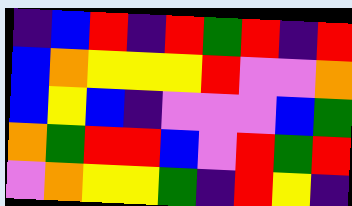[["indigo", "blue", "red", "indigo", "red", "green", "red", "indigo", "red"], ["blue", "orange", "yellow", "yellow", "yellow", "red", "violet", "violet", "orange"], ["blue", "yellow", "blue", "indigo", "violet", "violet", "violet", "blue", "green"], ["orange", "green", "red", "red", "blue", "violet", "red", "green", "red"], ["violet", "orange", "yellow", "yellow", "green", "indigo", "red", "yellow", "indigo"]]